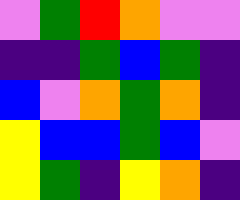[["violet", "green", "red", "orange", "violet", "violet"], ["indigo", "indigo", "green", "blue", "green", "indigo"], ["blue", "violet", "orange", "green", "orange", "indigo"], ["yellow", "blue", "blue", "green", "blue", "violet"], ["yellow", "green", "indigo", "yellow", "orange", "indigo"]]